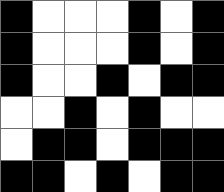[["black", "white", "white", "white", "black", "white", "black"], ["black", "white", "white", "white", "black", "white", "black"], ["black", "white", "white", "black", "white", "black", "black"], ["white", "white", "black", "white", "black", "white", "white"], ["white", "black", "black", "white", "black", "black", "black"], ["black", "black", "white", "black", "white", "black", "black"]]